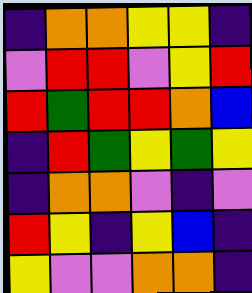[["indigo", "orange", "orange", "yellow", "yellow", "indigo"], ["violet", "red", "red", "violet", "yellow", "red"], ["red", "green", "red", "red", "orange", "blue"], ["indigo", "red", "green", "yellow", "green", "yellow"], ["indigo", "orange", "orange", "violet", "indigo", "violet"], ["red", "yellow", "indigo", "yellow", "blue", "indigo"], ["yellow", "violet", "violet", "orange", "orange", "indigo"]]